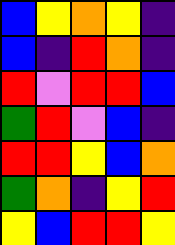[["blue", "yellow", "orange", "yellow", "indigo"], ["blue", "indigo", "red", "orange", "indigo"], ["red", "violet", "red", "red", "blue"], ["green", "red", "violet", "blue", "indigo"], ["red", "red", "yellow", "blue", "orange"], ["green", "orange", "indigo", "yellow", "red"], ["yellow", "blue", "red", "red", "yellow"]]